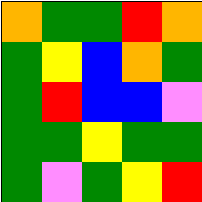[["orange", "green", "green", "red", "orange"], ["green", "yellow", "blue", "orange", "green"], ["green", "red", "blue", "blue", "violet"], ["green", "green", "yellow", "green", "green"], ["green", "violet", "green", "yellow", "red"]]